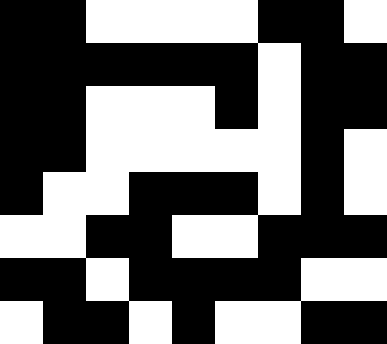[["black", "black", "white", "white", "white", "white", "black", "black", "white"], ["black", "black", "black", "black", "black", "black", "white", "black", "black"], ["black", "black", "white", "white", "white", "black", "white", "black", "black"], ["black", "black", "white", "white", "white", "white", "white", "black", "white"], ["black", "white", "white", "black", "black", "black", "white", "black", "white"], ["white", "white", "black", "black", "white", "white", "black", "black", "black"], ["black", "black", "white", "black", "black", "black", "black", "white", "white"], ["white", "black", "black", "white", "black", "white", "white", "black", "black"]]